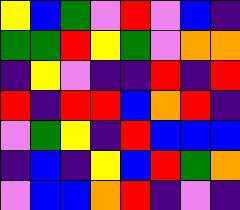[["yellow", "blue", "green", "violet", "red", "violet", "blue", "indigo"], ["green", "green", "red", "yellow", "green", "violet", "orange", "orange"], ["indigo", "yellow", "violet", "indigo", "indigo", "red", "indigo", "red"], ["red", "indigo", "red", "red", "blue", "orange", "red", "indigo"], ["violet", "green", "yellow", "indigo", "red", "blue", "blue", "blue"], ["indigo", "blue", "indigo", "yellow", "blue", "red", "green", "orange"], ["violet", "blue", "blue", "orange", "red", "indigo", "violet", "indigo"]]